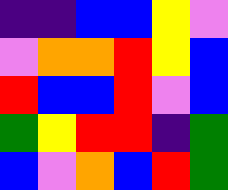[["indigo", "indigo", "blue", "blue", "yellow", "violet"], ["violet", "orange", "orange", "red", "yellow", "blue"], ["red", "blue", "blue", "red", "violet", "blue"], ["green", "yellow", "red", "red", "indigo", "green"], ["blue", "violet", "orange", "blue", "red", "green"]]